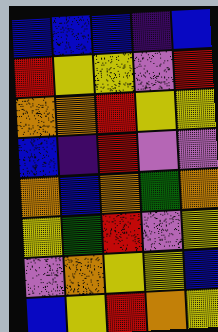[["blue", "blue", "blue", "indigo", "blue"], ["red", "yellow", "yellow", "violet", "red"], ["orange", "orange", "red", "yellow", "yellow"], ["blue", "indigo", "red", "violet", "violet"], ["orange", "blue", "orange", "green", "orange"], ["yellow", "green", "red", "violet", "yellow"], ["violet", "orange", "yellow", "yellow", "blue"], ["blue", "yellow", "red", "orange", "yellow"]]